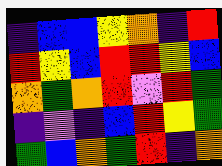[["indigo", "blue", "blue", "yellow", "orange", "indigo", "red"], ["red", "yellow", "blue", "red", "red", "yellow", "blue"], ["orange", "green", "orange", "red", "violet", "red", "green"], ["indigo", "violet", "indigo", "blue", "red", "yellow", "green"], ["green", "blue", "orange", "green", "red", "indigo", "orange"]]